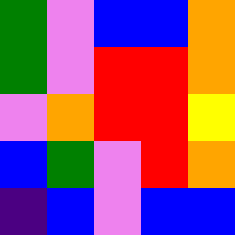[["green", "violet", "blue", "blue", "orange"], ["green", "violet", "red", "red", "orange"], ["violet", "orange", "red", "red", "yellow"], ["blue", "green", "violet", "red", "orange"], ["indigo", "blue", "violet", "blue", "blue"]]